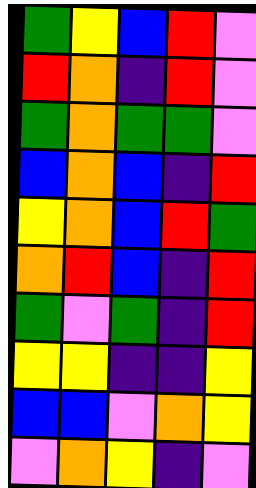[["green", "yellow", "blue", "red", "violet"], ["red", "orange", "indigo", "red", "violet"], ["green", "orange", "green", "green", "violet"], ["blue", "orange", "blue", "indigo", "red"], ["yellow", "orange", "blue", "red", "green"], ["orange", "red", "blue", "indigo", "red"], ["green", "violet", "green", "indigo", "red"], ["yellow", "yellow", "indigo", "indigo", "yellow"], ["blue", "blue", "violet", "orange", "yellow"], ["violet", "orange", "yellow", "indigo", "violet"]]